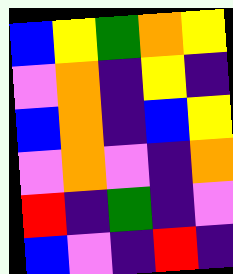[["blue", "yellow", "green", "orange", "yellow"], ["violet", "orange", "indigo", "yellow", "indigo"], ["blue", "orange", "indigo", "blue", "yellow"], ["violet", "orange", "violet", "indigo", "orange"], ["red", "indigo", "green", "indigo", "violet"], ["blue", "violet", "indigo", "red", "indigo"]]